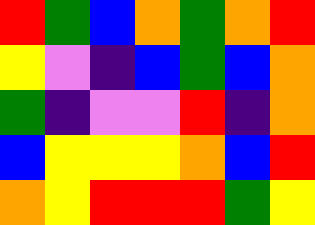[["red", "green", "blue", "orange", "green", "orange", "red"], ["yellow", "violet", "indigo", "blue", "green", "blue", "orange"], ["green", "indigo", "violet", "violet", "red", "indigo", "orange"], ["blue", "yellow", "yellow", "yellow", "orange", "blue", "red"], ["orange", "yellow", "red", "red", "red", "green", "yellow"]]